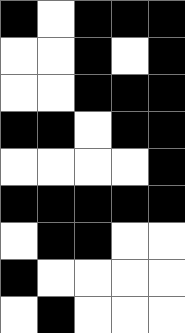[["black", "white", "black", "black", "black"], ["white", "white", "black", "white", "black"], ["white", "white", "black", "black", "black"], ["black", "black", "white", "black", "black"], ["white", "white", "white", "white", "black"], ["black", "black", "black", "black", "black"], ["white", "black", "black", "white", "white"], ["black", "white", "white", "white", "white"], ["white", "black", "white", "white", "white"]]